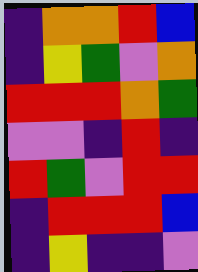[["indigo", "orange", "orange", "red", "blue"], ["indigo", "yellow", "green", "violet", "orange"], ["red", "red", "red", "orange", "green"], ["violet", "violet", "indigo", "red", "indigo"], ["red", "green", "violet", "red", "red"], ["indigo", "red", "red", "red", "blue"], ["indigo", "yellow", "indigo", "indigo", "violet"]]